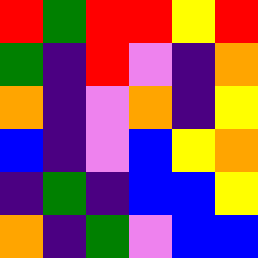[["red", "green", "red", "red", "yellow", "red"], ["green", "indigo", "red", "violet", "indigo", "orange"], ["orange", "indigo", "violet", "orange", "indigo", "yellow"], ["blue", "indigo", "violet", "blue", "yellow", "orange"], ["indigo", "green", "indigo", "blue", "blue", "yellow"], ["orange", "indigo", "green", "violet", "blue", "blue"]]